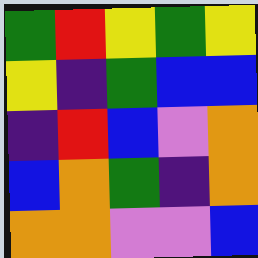[["green", "red", "yellow", "green", "yellow"], ["yellow", "indigo", "green", "blue", "blue"], ["indigo", "red", "blue", "violet", "orange"], ["blue", "orange", "green", "indigo", "orange"], ["orange", "orange", "violet", "violet", "blue"]]